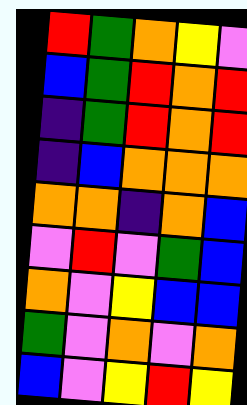[["red", "green", "orange", "yellow", "violet"], ["blue", "green", "red", "orange", "red"], ["indigo", "green", "red", "orange", "red"], ["indigo", "blue", "orange", "orange", "orange"], ["orange", "orange", "indigo", "orange", "blue"], ["violet", "red", "violet", "green", "blue"], ["orange", "violet", "yellow", "blue", "blue"], ["green", "violet", "orange", "violet", "orange"], ["blue", "violet", "yellow", "red", "yellow"]]